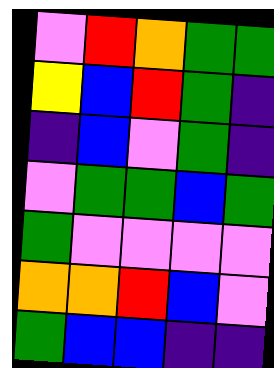[["violet", "red", "orange", "green", "green"], ["yellow", "blue", "red", "green", "indigo"], ["indigo", "blue", "violet", "green", "indigo"], ["violet", "green", "green", "blue", "green"], ["green", "violet", "violet", "violet", "violet"], ["orange", "orange", "red", "blue", "violet"], ["green", "blue", "blue", "indigo", "indigo"]]